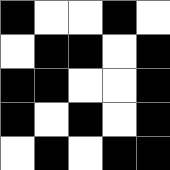[["black", "white", "white", "black", "white"], ["white", "black", "black", "white", "black"], ["black", "black", "white", "white", "black"], ["black", "white", "black", "white", "black"], ["white", "black", "white", "black", "black"]]